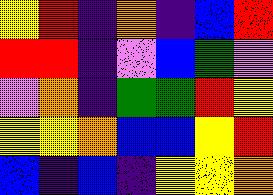[["yellow", "red", "indigo", "orange", "indigo", "blue", "red"], ["red", "red", "indigo", "violet", "blue", "green", "violet"], ["violet", "orange", "indigo", "green", "green", "red", "yellow"], ["yellow", "yellow", "orange", "blue", "blue", "yellow", "red"], ["blue", "indigo", "blue", "indigo", "yellow", "yellow", "orange"]]